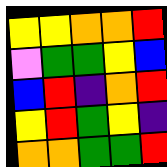[["yellow", "yellow", "orange", "orange", "red"], ["violet", "green", "green", "yellow", "blue"], ["blue", "red", "indigo", "orange", "red"], ["yellow", "red", "green", "yellow", "indigo"], ["orange", "orange", "green", "green", "red"]]